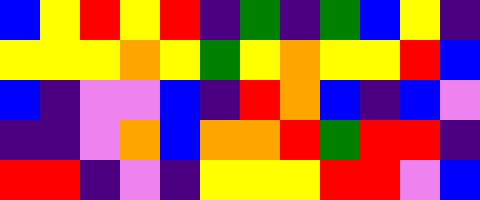[["blue", "yellow", "red", "yellow", "red", "indigo", "green", "indigo", "green", "blue", "yellow", "indigo"], ["yellow", "yellow", "yellow", "orange", "yellow", "green", "yellow", "orange", "yellow", "yellow", "red", "blue"], ["blue", "indigo", "violet", "violet", "blue", "indigo", "red", "orange", "blue", "indigo", "blue", "violet"], ["indigo", "indigo", "violet", "orange", "blue", "orange", "orange", "red", "green", "red", "red", "indigo"], ["red", "red", "indigo", "violet", "indigo", "yellow", "yellow", "yellow", "red", "red", "violet", "blue"]]